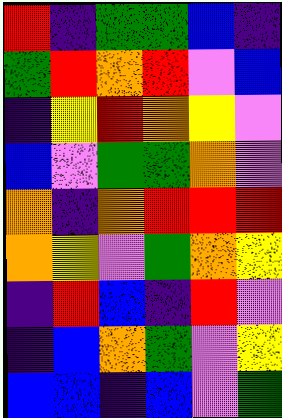[["red", "indigo", "green", "green", "blue", "indigo"], ["green", "red", "orange", "red", "violet", "blue"], ["indigo", "yellow", "red", "orange", "yellow", "violet"], ["blue", "violet", "green", "green", "orange", "violet"], ["orange", "indigo", "orange", "red", "red", "red"], ["orange", "yellow", "violet", "green", "orange", "yellow"], ["indigo", "red", "blue", "indigo", "red", "violet"], ["indigo", "blue", "orange", "green", "violet", "yellow"], ["blue", "blue", "indigo", "blue", "violet", "green"]]